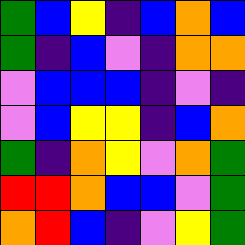[["green", "blue", "yellow", "indigo", "blue", "orange", "blue"], ["green", "indigo", "blue", "violet", "indigo", "orange", "orange"], ["violet", "blue", "blue", "blue", "indigo", "violet", "indigo"], ["violet", "blue", "yellow", "yellow", "indigo", "blue", "orange"], ["green", "indigo", "orange", "yellow", "violet", "orange", "green"], ["red", "red", "orange", "blue", "blue", "violet", "green"], ["orange", "red", "blue", "indigo", "violet", "yellow", "green"]]